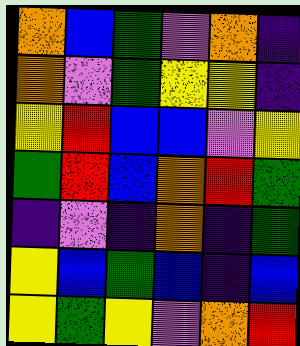[["orange", "blue", "green", "violet", "orange", "indigo"], ["orange", "violet", "green", "yellow", "yellow", "indigo"], ["yellow", "red", "blue", "blue", "violet", "yellow"], ["green", "red", "blue", "orange", "red", "green"], ["indigo", "violet", "indigo", "orange", "indigo", "green"], ["yellow", "blue", "green", "blue", "indigo", "blue"], ["yellow", "green", "yellow", "violet", "orange", "red"]]